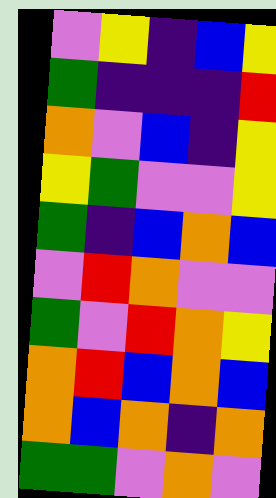[["violet", "yellow", "indigo", "blue", "yellow"], ["green", "indigo", "indigo", "indigo", "red"], ["orange", "violet", "blue", "indigo", "yellow"], ["yellow", "green", "violet", "violet", "yellow"], ["green", "indigo", "blue", "orange", "blue"], ["violet", "red", "orange", "violet", "violet"], ["green", "violet", "red", "orange", "yellow"], ["orange", "red", "blue", "orange", "blue"], ["orange", "blue", "orange", "indigo", "orange"], ["green", "green", "violet", "orange", "violet"]]